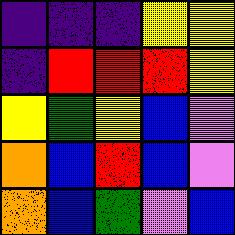[["indigo", "indigo", "indigo", "yellow", "yellow"], ["indigo", "red", "red", "red", "yellow"], ["yellow", "green", "yellow", "blue", "violet"], ["orange", "blue", "red", "blue", "violet"], ["orange", "blue", "green", "violet", "blue"]]